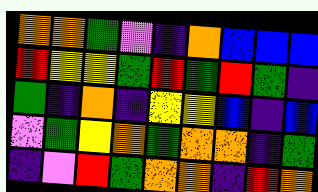[["orange", "orange", "green", "violet", "indigo", "orange", "blue", "blue", "blue"], ["red", "yellow", "yellow", "green", "red", "green", "red", "green", "indigo"], ["green", "indigo", "orange", "indigo", "yellow", "yellow", "blue", "indigo", "blue"], ["violet", "green", "yellow", "orange", "green", "orange", "orange", "indigo", "green"], ["indigo", "violet", "red", "green", "orange", "orange", "indigo", "red", "orange"]]